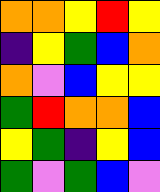[["orange", "orange", "yellow", "red", "yellow"], ["indigo", "yellow", "green", "blue", "orange"], ["orange", "violet", "blue", "yellow", "yellow"], ["green", "red", "orange", "orange", "blue"], ["yellow", "green", "indigo", "yellow", "blue"], ["green", "violet", "green", "blue", "violet"]]